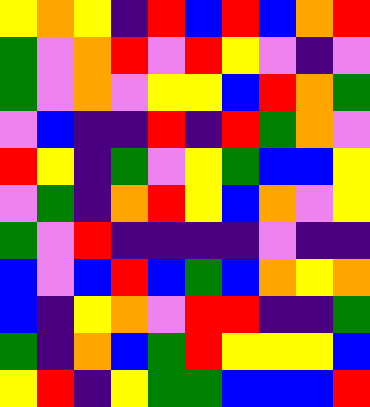[["yellow", "orange", "yellow", "indigo", "red", "blue", "red", "blue", "orange", "red"], ["green", "violet", "orange", "red", "violet", "red", "yellow", "violet", "indigo", "violet"], ["green", "violet", "orange", "violet", "yellow", "yellow", "blue", "red", "orange", "green"], ["violet", "blue", "indigo", "indigo", "red", "indigo", "red", "green", "orange", "violet"], ["red", "yellow", "indigo", "green", "violet", "yellow", "green", "blue", "blue", "yellow"], ["violet", "green", "indigo", "orange", "red", "yellow", "blue", "orange", "violet", "yellow"], ["green", "violet", "red", "indigo", "indigo", "indigo", "indigo", "violet", "indigo", "indigo"], ["blue", "violet", "blue", "red", "blue", "green", "blue", "orange", "yellow", "orange"], ["blue", "indigo", "yellow", "orange", "violet", "red", "red", "indigo", "indigo", "green"], ["green", "indigo", "orange", "blue", "green", "red", "yellow", "yellow", "yellow", "blue"], ["yellow", "red", "indigo", "yellow", "green", "green", "blue", "blue", "blue", "red"]]